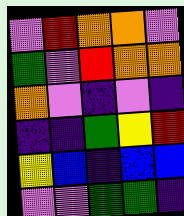[["violet", "red", "orange", "orange", "violet"], ["green", "violet", "red", "orange", "orange"], ["orange", "violet", "indigo", "violet", "indigo"], ["indigo", "indigo", "green", "yellow", "red"], ["yellow", "blue", "indigo", "blue", "blue"], ["violet", "violet", "green", "green", "indigo"]]